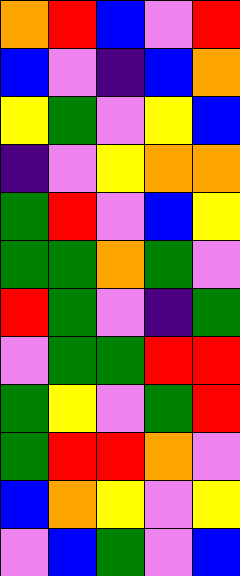[["orange", "red", "blue", "violet", "red"], ["blue", "violet", "indigo", "blue", "orange"], ["yellow", "green", "violet", "yellow", "blue"], ["indigo", "violet", "yellow", "orange", "orange"], ["green", "red", "violet", "blue", "yellow"], ["green", "green", "orange", "green", "violet"], ["red", "green", "violet", "indigo", "green"], ["violet", "green", "green", "red", "red"], ["green", "yellow", "violet", "green", "red"], ["green", "red", "red", "orange", "violet"], ["blue", "orange", "yellow", "violet", "yellow"], ["violet", "blue", "green", "violet", "blue"]]